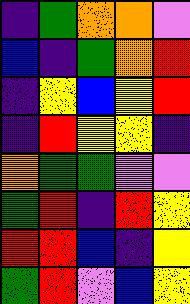[["indigo", "green", "orange", "orange", "violet"], ["blue", "indigo", "green", "orange", "red"], ["indigo", "yellow", "blue", "yellow", "red"], ["indigo", "red", "yellow", "yellow", "indigo"], ["orange", "green", "green", "violet", "violet"], ["green", "red", "indigo", "red", "yellow"], ["red", "red", "blue", "indigo", "yellow"], ["green", "red", "violet", "blue", "yellow"]]